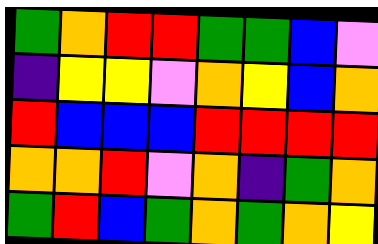[["green", "orange", "red", "red", "green", "green", "blue", "violet"], ["indigo", "yellow", "yellow", "violet", "orange", "yellow", "blue", "orange"], ["red", "blue", "blue", "blue", "red", "red", "red", "red"], ["orange", "orange", "red", "violet", "orange", "indigo", "green", "orange"], ["green", "red", "blue", "green", "orange", "green", "orange", "yellow"]]